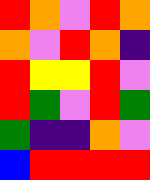[["red", "orange", "violet", "red", "orange"], ["orange", "violet", "red", "orange", "indigo"], ["red", "yellow", "yellow", "red", "violet"], ["red", "green", "violet", "red", "green"], ["green", "indigo", "indigo", "orange", "violet"], ["blue", "red", "red", "red", "red"]]